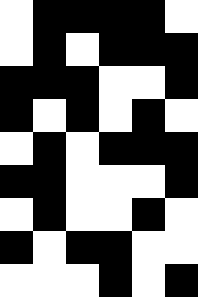[["white", "black", "black", "black", "black", "white"], ["white", "black", "white", "black", "black", "black"], ["black", "black", "black", "white", "white", "black"], ["black", "white", "black", "white", "black", "white"], ["white", "black", "white", "black", "black", "black"], ["black", "black", "white", "white", "white", "black"], ["white", "black", "white", "white", "black", "white"], ["black", "white", "black", "black", "white", "white"], ["white", "white", "white", "black", "white", "black"]]